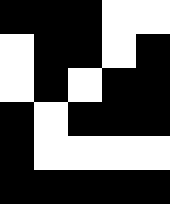[["black", "black", "black", "white", "white"], ["white", "black", "black", "white", "black"], ["white", "black", "white", "black", "black"], ["black", "white", "black", "black", "black"], ["black", "white", "white", "white", "white"], ["black", "black", "black", "black", "black"]]